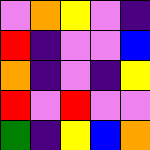[["violet", "orange", "yellow", "violet", "indigo"], ["red", "indigo", "violet", "violet", "blue"], ["orange", "indigo", "violet", "indigo", "yellow"], ["red", "violet", "red", "violet", "violet"], ["green", "indigo", "yellow", "blue", "orange"]]